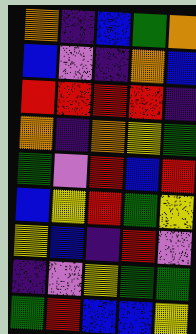[["orange", "indigo", "blue", "green", "orange"], ["blue", "violet", "indigo", "orange", "blue"], ["red", "red", "red", "red", "indigo"], ["orange", "indigo", "orange", "yellow", "green"], ["green", "violet", "red", "blue", "red"], ["blue", "yellow", "red", "green", "yellow"], ["yellow", "blue", "indigo", "red", "violet"], ["indigo", "violet", "yellow", "green", "green"], ["green", "red", "blue", "blue", "yellow"]]